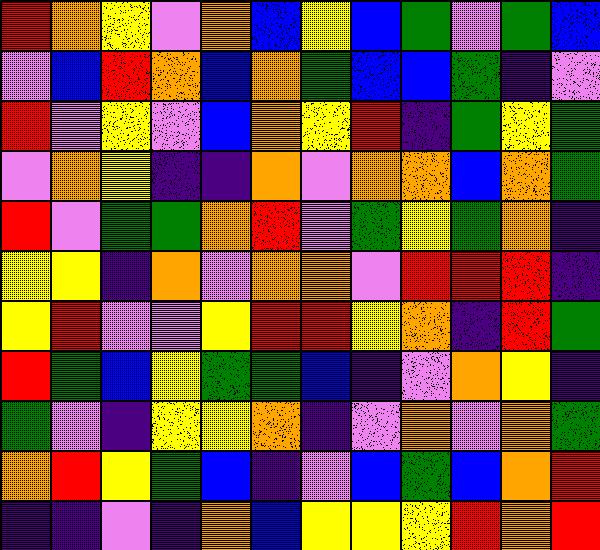[["red", "orange", "yellow", "violet", "orange", "blue", "yellow", "blue", "green", "violet", "green", "blue"], ["violet", "blue", "red", "orange", "blue", "orange", "green", "blue", "blue", "green", "indigo", "violet"], ["red", "violet", "yellow", "violet", "blue", "orange", "yellow", "red", "indigo", "green", "yellow", "green"], ["violet", "orange", "yellow", "indigo", "indigo", "orange", "violet", "orange", "orange", "blue", "orange", "green"], ["red", "violet", "green", "green", "orange", "red", "violet", "green", "yellow", "green", "orange", "indigo"], ["yellow", "yellow", "indigo", "orange", "violet", "orange", "orange", "violet", "red", "red", "red", "indigo"], ["yellow", "red", "violet", "violet", "yellow", "red", "red", "yellow", "orange", "indigo", "red", "green"], ["red", "green", "blue", "yellow", "green", "green", "blue", "indigo", "violet", "orange", "yellow", "indigo"], ["green", "violet", "indigo", "yellow", "yellow", "orange", "indigo", "violet", "orange", "violet", "orange", "green"], ["orange", "red", "yellow", "green", "blue", "indigo", "violet", "blue", "green", "blue", "orange", "red"], ["indigo", "indigo", "violet", "indigo", "orange", "blue", "yellow", "yellow", "yellow", "red", "orange", "red"]]